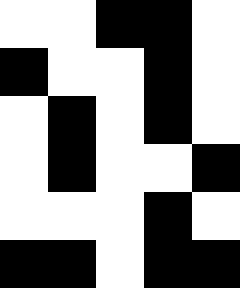[["white", "white", "black", "black", "white"], ["black", "white", "white", "black", "white"], ["white", "black", "white", "black", "white"], ["white", "black", "white", "white", "black"], ["white", "white", "white", "black", "white"], ["black", "black", "white", "black", "black"]]